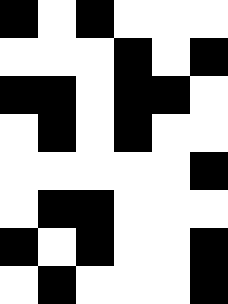[["black", "white", "black", "white", "white", "white"], ["white", "white", "white", "black", "white", "black"], ["black", "black", "white", "black", "black", "white"], ["white", "black", "white", "black", "white", "white"], ["white", "white", "white", "white", "white", "black"], ["white", "black", "black", "white", "white", "white"], ["black", "white", "black", "white", "white", "black"], ["white", "black", "white", "white", "white", "black"]]